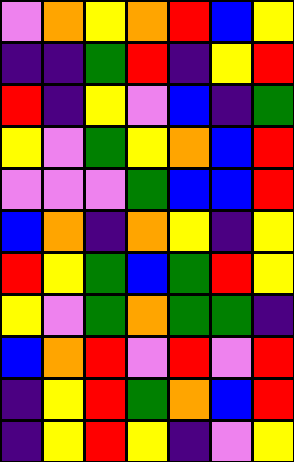[["violet", "orange", "yellow", "orange", "red", "blue", "yellow"], ["indigo", "indigo", "green", "red", "indigo", "yellow", "red"], ["red", "indigo", "yellow", "violet", "blue", "indigo", "green"], ["yellow", "violet", "green", "yellow", "orange", "blue", "red"], ["violet", "violet", "violet", "green", "blue", "blue", "red"], ["blue", "orange", "indigo", "orange", "yellow", "indigo", "yellow"], ["red", "yellow", "green", "blue", "green", "red", "yellow"], ["yellow", "violet", "green", "orange", "green", "green", "indigo"], ["blue", "orange", "red", "violet", "red", "violet", "red"], ["indigo", "yellow", "red", "green", "orange", "blue", "red"], ["indigo", "yellow", "red", "yellow", "indigo", "violet", "yellow"]]